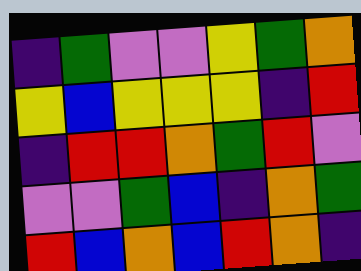[["indigo", "green", "violet", "violet", "yellow", "green", "orange"], ["yellow", "blue", "yellow", "yellow", "yellow", "indigo", "red"], ["indigo", "red", "red", "orange", "green", "red", "violet"], ["violet", "violet", "green", "blue", "indigo", "orange", "green"], ["red", "blue", "orange", "blue", "red", "orange", "indigo"]]